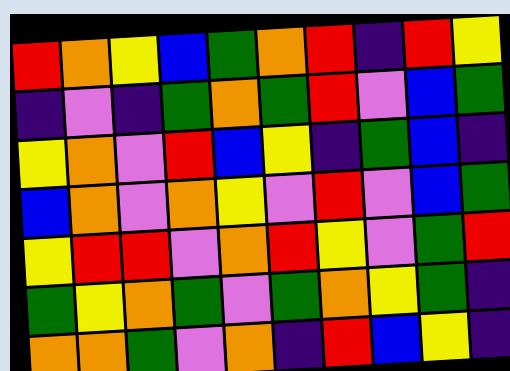[["red", "orange", "yellow", "blue", "green", "orange", "red", "indigo", "red", "yellow"], ["indigo", "violet", "indigo", "green", "orange", "green", "red", "violet", "blue", "green"], ["yellow", "orange", "violet", "red", "blue", "yellow", "indigo", "green", "blue", "indigo"], ["blue", "orange", "violet", "orange", "yellow", "violet", "red", "violet", "blue", "green"], ["yellow", "red", "red", "violet", "orange", "red", "yellow", "violet", "green", "red"], ["green", "yellow", "orange", "green", "violet", "green", "orange", "yellow", "green", "indigo"], ["orange", "orange", "green", "violet", "orange", "indigo", "red", "blue", "yellow", "indigo"]]